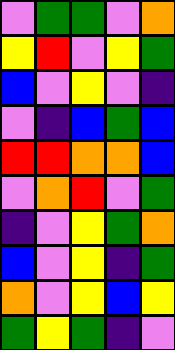[["violet", "green", "green", "violet", "orange"], ["yellow", "red", "violet", "yellow", "green"], ["blue", "violet", "yellow", "violet", "indigo"], ["violet", "indigo", "blue", "green", "blue"], ["red", "red", "orange", "orange", "blue"], ["violet", "orange", "red", "violet", "green"], ["indigo", "violet", "yellow", "green", "orange"], ["blue", "violet", "yellow", "indigo", "green"], ["orange", "violet", "yellow", "blue", "yellow"], ["green", "yellow", "green", "indigo", "violet"]]